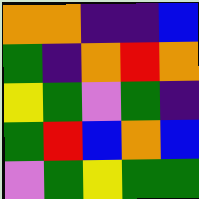[["orange", "orange", "indigo", "indigo", "blue"], ["green", "indigo", "orange", "red", "orange"], ["yellow", "green", "violet", "green", "indigo"], ["green", "red", "blue", "orange", "blue"], ["violet", "green", "yellow", "green", "green"]]